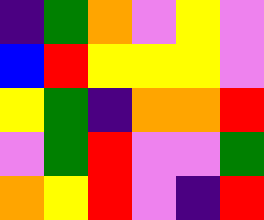[["indigo", "green", "orange", "violet", "yellow", "violet"], ["blue", "red", "yellow", "yellow", "yellow", "violet"], ["yellow", "green", "indigo", "orange", "orange", "red"], ["violet", "green", "red", "violet", "violet", "green"], ["orange", "yellow", "red", "violet", "indigo", "red"]]